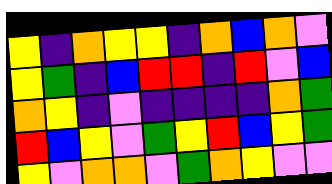[["yellow", "indigo", "orange", "yellow", "yellow", "indigo", "orange", "blue", "orange", "violet"], ["yellow", "green", "indigo", "blue", "red", "red", "indigo", "red", "violet", "blue"], ["orange", "yellow", "indigo", "violet", "indigo", "indigo", "indigo", "indigo", "orange", "green"], ["red", "blue", "yellow", "violet", "green", "yellow", "red", "blue", "yellow", "green"], ["yellow", "violet", "orange", "orange", "violet", "green", "orange", "yellow", "violet", "violet"]]